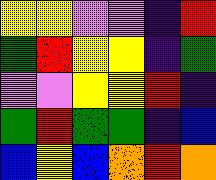[["yellow", "yellow", "violet", "violet", "indigo", "red"], ["green", "red", "yellow", "yellow", "indigo", "green"], ["violet", "violet", "yellow", "yellow", "red", "indigo"], ["green", "red", "green", "green", "indigo", "blue"], ["blue", "yellow", "blue", "orange", "red", "orange"]]